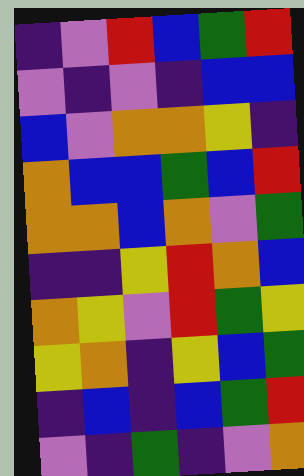[["indigo", "violet", "red", "blue", "green", "red"], ["violet", "indigo", "violet", "indigo", "blue", "blue"], ["blue", "violet", "orange", "orange", "yellow", "indigo"], ["orange", "blue", "blue", "green", "blue", "red"], ["orange", "orange", "blue", "orange", "violet", "green"], ["indigo", "indigo", "yellow", "red", "orange", "blue"], ["orange", "yellow", "violet", "red", "green", "yellow"], ["yellow", "orange", "indigo", "yellow", "blue", "green"], ["indigo", "blue", "indigo", "blue", "green", "red"], ["violet", "indigo", "green", "indigo", "violet", "orange"]]